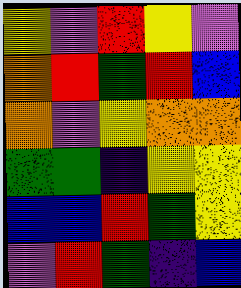[["yellow", "violet", "red", "yellow", "violet"], ["orange", "red", "green", "red", "blue"], ["orange", "violet", "yellow", "orange", "orange"], ["green", "green", "indigo", "yellow", "yellow"], ["blue", "blue", "red", "green", "yellow"], ["violet", "red", "green", "indigo", "blue"]]